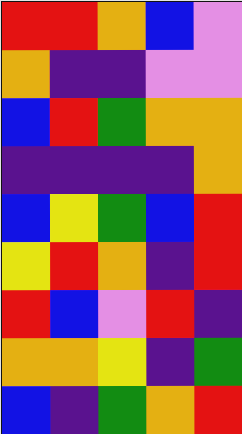[["red", "red", "orange", "blue", "violet"], ["orange", "indigo", "indigo", "violet", "violet"], ["blue", "red", "green", "orange", "orange"], ["indigo", "indigo", "indigo", "indigo", "orange"], ["blue", "yellow", "green", "blue", "red"], ["yellow", "red", "orange", "indigo", "red"], ["red", "blue", "violet", "red", "indigo"], ["orange", "orange", "yellow", "indigo", "green"], ["blue", "indigo", "green", "orange", "red"]]